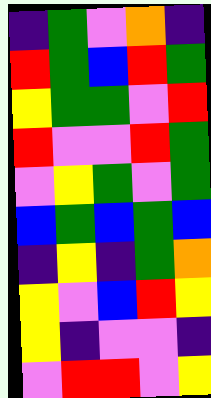[["indigo", "green", "violet", "orange", "indigo"], ["red", "green", "blue", "red", "green"], ["yellow", "green", "green", "violet", "red"], ["red", "violet", "violet", "red", "green"], ["violet", "yellow", "green", "violet", "green"], ["blue", "green", "blue", "green", "blue"], ["indigo", "yellow", "indigo", "green", "orange"], ["yellow", "violet", "blue", "red", "yellow"], ["yellow", "indigo", "violet", "violet", "indigo"], ["violet", "red", "red", "violet", "yellow"]]